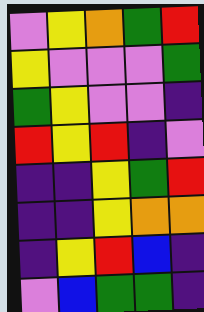[["violet", "yellow", "orange", "green", "red"], ["yellow", "violet", "violet", "violet", "green"], ["green", "yellow", "violet", "violet", "indigo"], ["red", "yellow", "red", "indigo", "violet"], ["indigo", "indigo", "yellow", "green", "red"], ["indigo", "indigo", "yellow", "orange", "orange"], ["indigo", "yellow", "red", "blue", "indigo"], ["violet", "blue", "green", "green", "indigo"]]